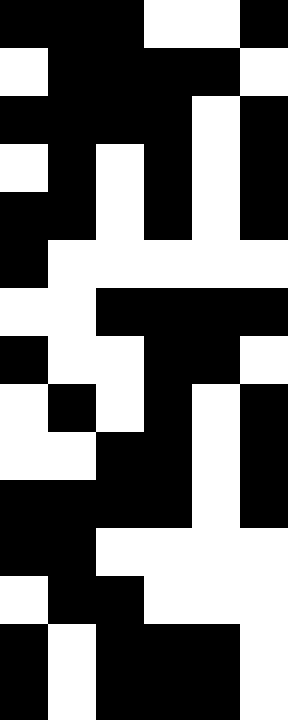[["black", "black", "black", "white", "white", "black"], ["white", "black", "black", "black", "black", "white"], ["black", "black", "black", "black", "white", "black"], ["white", "black", "white", "black", "white", "black"], ["black", "black", "white", "black", "white", "black"], ["black", "white", "white", "white", "white", "white"], ["white", "white", "black", "black", "black", "black"], ["black", "white", "white", "black", "black", "white"], ["white", "black", "white", "black", "white", "black"], ["white", "white", "black", "black", "white", "black"], ["black", "black", "black", "black", "white", "black"], ["black", "black", "white", "white", "white", "white"], ["white", "black", "black", "white", "white", "white"], ["black", "white", "black", "black", "black", "white"], ["black", "white", "black", "black", "black", "white"]]